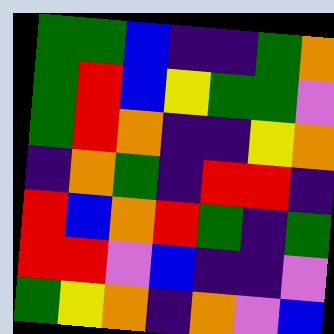[["green", "green", "blue", "indigo", "indigo", "green", "orange"], ["green", "red", "blue", "yellow", "green", "green", "violet"], ["green", "red", "orange", "indigo", "indigo", "yellow", "orange"], ["indigo", "orange", "green", "indigo", "red", "red", "indigo"], ["red", "blue", "orange", "red", "green", "indigo", "green"], ["red", "red", "violet", "blue", "indigo", "indigo", "violet"], ["green", "yellow", "orange", "indigo", "orange", "violet", "blue"]]